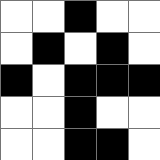[["white", "white", "black", "white", "white"], ["white", "black", "white", "black", "white"], ["black", "white", "black", "black", "black"], ["white", "white", "black", "white", "white"], ["white", "white", "black", "black", "white"]]